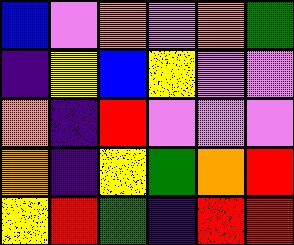[["blue", "violet", "orange", "violet", "orange", "green"], ["indigo", "yellow", "blue", "yellow", "violet", "violet"], ["orange", "indigo", "red", "violet", "violet", "violet"], ["orange", "indigo", "yellow", "green", "orange", "red"], ["yellow", "red", "green", "indigo", "red", "red"]]